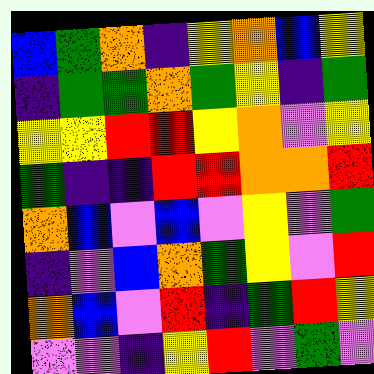[["blue", "green", "orange", "indigo", "yellow", "orange", "blue", "yellow"], ["indigo", "green", "green", "orange", "green", "yellow", "indigo", "green"], ["yellow", "yellow", "red", "red", "yellow", "orange", "violet", "yellow"], ["green", "indigo", "indigo", "red", "red", "orange", "orange", "red"], ["orange", "blue", "violet", "blue", "violet", "yellow", "violet", "green"], ["indigo", "violet", "blue", "orange", "green", "yellow", "violet", "red"], ["orange", "blue", "violet", "red", "indigo", "green", "red", "yellow"], ["violet", "violet", "indigo", "yellow", "red", "violet", "green", "violet"]]